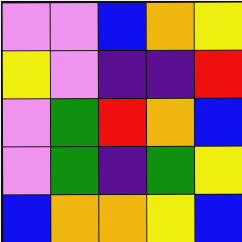[["violet", "violet", "blue", "orange", "yellow"], ["yellow", "violet", "indigo", "indigo", "red"], ["violet", "green", "red", "orange", "blue"], ["violet", "green", "indigo", "green", "yellow"], ["blue", "orange", "orange", "yellow", "blue"]]